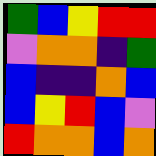[["green", "blue", "yellow", "red", "red"], ["violet", "orange", "orange", "indigo", "green"], ["blue", "indigo", "indigo", "orange", "blue"], ["blue", "yellow", "red", "blue", "violet"], ["red", "orange", "orange", "blue", "orange"]]